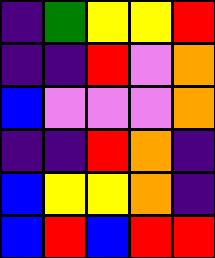[["indigo", "green", "yellow", "yellow", "red"], ["indigo", "indigo", "red", "violet", "orange"], ["blue", "violet", "violet", "violet", "orange"], ["indigo", "indigo", "red", "orange", "indigo"], ["blue", "yellow", "yellow", "orange", "indigo"], ["blue", "red", "blue", "red", "red"]]